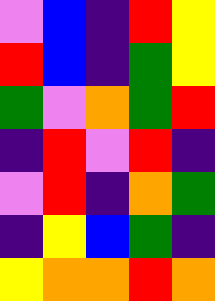[["violet", "blue", "indigo", "red", "yellow"], ["red", "blue", "indigo", "green", "yellow"], ["green", "violet", "orange", "green", "red"], ["indigo", "red", "violet", "red", "indigo"], ["violet", "red", "indigo", "orange", "green"], ["indigo", "yellow", "blue", "green", "indigo"], ["yellow", "orange", "orange", "red", "orange"]]